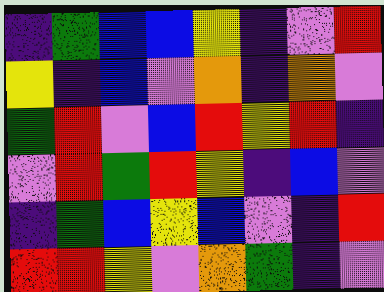[["indigo", "green", "blue", "blue", "yellow", "indigo", "violet", "red"], ["yellow", "indigo", "blue", "violet", "orange", "indigo", "orange", "violet"], ["green", "red", "violet", "blue", "red", "yellow", "red", "indigo"], ["violet", "red", "green", "red", "yellow", "indigo", "blue", "violet"], ["indigo", "green", "blue", "yellow", "blue", "violet", "indigo", "red"], ["red", "red", "yellow", "violet", "orange", "green", "indigo", "violet"]]